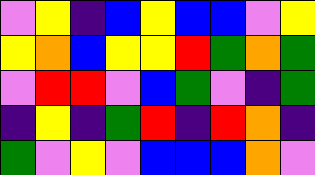[["violet", "yellow", "indigo", "blue", "yellow", "blue", "blue", "violet", "yellow"], ["yellow", "orange", "blue", "yellow", "yellow", "red", "green", "orange", "green"], ["violet", "red", "red", "violet", "blue", "green", "violet", "indigo", "green"], ["indigo", "yellow", "indigo", "green", "red", "indigo", "red", "orange", "indigo"], ["green", "violet", "yellow", "violet", "blue", "blue", "blue", "orange", "violet"]]